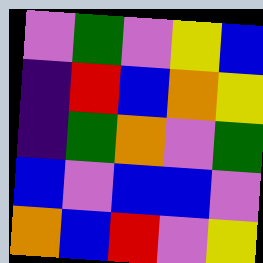[["violet", "green", "violet", "yellow", "blue"], ["indigo", "red", "blue", "orange", "yellow"], ["indigo", "green", "orange", "violet", "green"], ["blue", "violet", "blue", "blue", "violet"], ["orange", "blue", "red", "violet", "yellow"]]